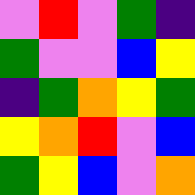[["violet", "red", "violet", "green", "indigo"], ["green", "violet", "violet", "blue", "yellow"], ["indigo", "green", "orange", "yellow", "green"], ["yellow", "orange", "red", "violet", "blue"], ["green", "yellow", "blue", "violet", "orange"]]